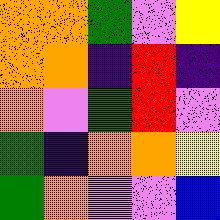[["orange", "orange", "green", "violet", "yellow"], ["orange", "orange", "indigo", "red", "indigo"], ["orange", "violet", "green", "red", "violet"], ["green", "indigo", "orange", "orange", "yellow"], ["green", "orange", "violet", "violet", "blue"]]